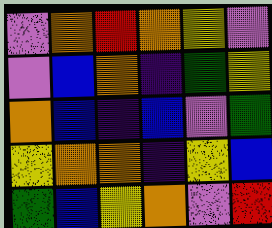[["violet", "orange", "red", "orange", "yellow", "violet"], ["violet", "blue", "orange", "indigo", "green", "yellow"], ["orange", "blue", "indigo", "blue", "violet", "green"], ["yellow", "orange", "orange", "indigo", "yellow", "blue"], ["green", "blue", "yellow", "orange", "violet", "red"]]